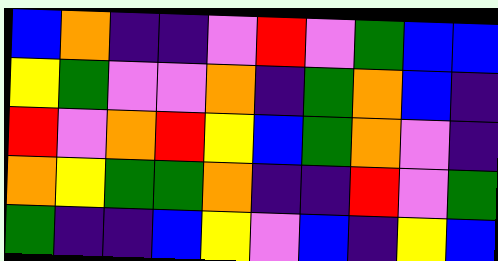[["blue", "orange", "indigo", "indigo", "violet", "red", "violet", "green", "blue", "blue"], ["yellow", "green", "violet", "violet", "orange", "indigo", "green", "orange", "blue", "indigo"], ["red", "violet", "orange", "red", "yellow", "blue", "green", "orange", "violet", "indigo"], ["orange", "yellow", "green", "green", "orange", "indigo", "indigo", "red", "violet", "green"], ["green", "indigo", "indigo", "blue", "yellow", "violet", "blue", "indigo", "yellow", "blue"]]